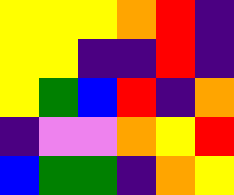[["yellow", "yellow", "yellow", "orange", "red", "indigo"], ["yellow", "yellow", "indigo", "indigo", "red", "indigo"], ["yellow", "green", "blue", "red", "indigo", "orange"], ["indigo", "violet", "violet", "orange", "yellow", "red"], ["blue", "green", "green", "indigo", "orange", "yellow"]]